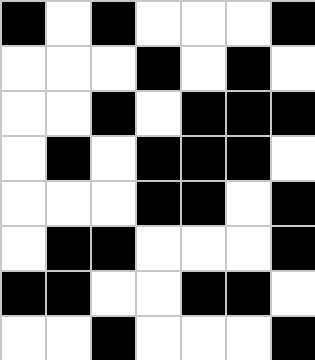[["black", "white", "black", "white", "white", "white", "black"], ["white", "white", "white", "black", "white", "black", "white"], ["white", "white", "black", "white", "black", "black", "black"], ["white", "black", "white", "black", "black", "black", "white"], ["white", "white", "white", "black", "black", "white", "black"], ["white", "black", "black", "white", "white", "white", "black"], ["black", "black", "white", "white", "black", "black", "white"], ["white", "white", "black", "white", "white", "white", "black"]]